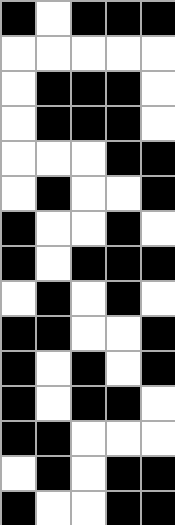[["black", "white", "black", "black", "black"], ["white", "white", "white", "white", "white"], ["white", "black", "black", "black", "white"], ["white", "black", "black", "black", "white"], ["white", "white", "white", "black", "black"], ["white", "black", "white", "white", "black"], ["black", "white", "white", "black", "white"], ["black", "white", "black", "black", "black"], ["white", "black", "white", "black", "white"], ["black", "black", "white", "white", "black"], ["black", "white", "black", "white", "black"], ["black", "white", "black", "black", "white"], ["black", "black", "white", "white", "white"], ["white", "black", "white", "black", "black"], ["black", "white", "white", "black", "black"]]